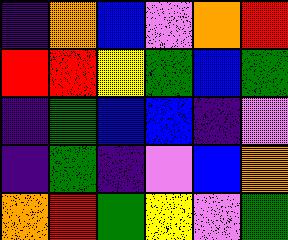[["indigo", "orange", "blue", "violet", "orange", "red"], ["red", "red", "yellow", "green", "blue", "green"], ["indigo", "green", "blue", "blue", "indigo", "violet"], ["indigo", "green", "indigo", "violet", "blue", "orange"], ["orange", "red", "green", "yellow", "violet", "green"]]